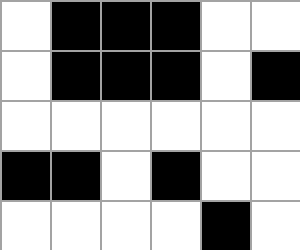[["white", "black", "black", "black", "white", "white"], ["white", "black", "black", "black", "white", "black"], ["white", "white", "white", "white", "white", "white"], ["black", "black", "white", "black", "white", "white"], ["white", "white", "white", "white", "black", "white"]]